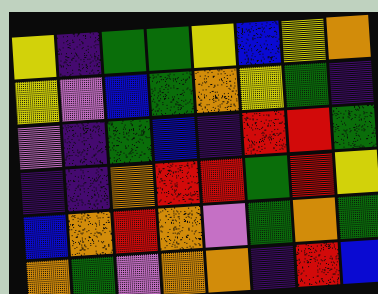[["yellow", "indigo", "green", "green", "yellow", "blue", "yellow", "orange"], ["yellow", "violet", "blue", "green", "orange", "yellow", "green", "indigo"], ["violet", "indigo", "green", "blue", "indigo", "red", "red", "green"], ["indigo", "indigo", "orange", "red", "red", "green", "red", "yellow"], ["blue", "orange", "red", "orange", "violet", "green", "orange", "green"], ["orange", "green", "violet", "orange", "orange", "indigo", "red", "blue"]]